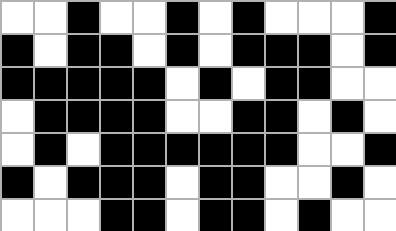[["white", "white", "black", "white", "white", "black", "white", "black", "white", "white", "white", "black"], ["black", "white", "black", "black", "white", "black", "white", "black", "black", "black", "white", "black"], ["black", "black", "black", "black", "black", "white", "black", "white", "black", "black", "white", "white"], ["white", "black", "black", "black", "black", "white", "white", "black", "black", "white", "black", "white"], ["white", "black", "white", "black", "black", "black", "black", "black", "black", "white", "white", "black"], ["black", "white", "black", "black", "black", "white", "black", "black", "white", "white", "black", "white"], ["white", "white", "white", "black", "black", "white", "black", "black", "white", "black", "white", "white"]]